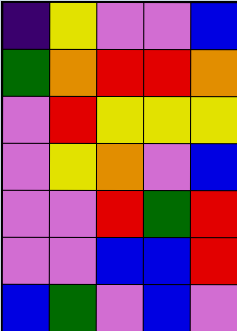[["indigo", "yellow", "violet", "violet", "blue"], ["green", "orange", "red", "red", "orange"], ["violet", "red", "yellow", "yellow", "yellow"], ["violet", "yellow", "orange", "violet", "blue"], ["violet", "violet", "red", "green", "red"], ["violet", "violet", "blue", "blue", "red"], ["blue", "green", "violet", "blue", "violet"]]